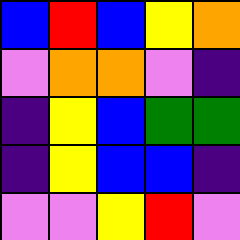[["blue", "red", "blue", "yellow", "orange"], ["violet", "orange", "orange", "violet", "indigo"], ["indigo", "yellow", "blue", "green", "green"], ["indigo", "yellow", "blue", "blue", "indigo"], ["violet", "violet", "yellow", "red", "violet"]]